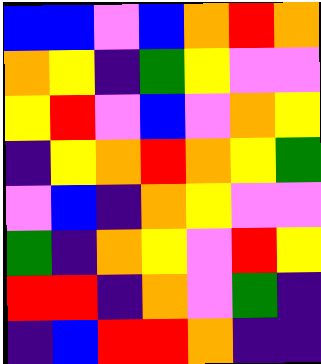[["blue", "blue", "violet", "blue", "orange", "red", "orange"], ["orange", "yellow", "indigo", "green", "yellow", "violet", "violet"], ["yellow", "red", "violet", "blue", "violet", "orange", "yellow"], ["indigo", "yellow", "orange", "red", "orange", "yellow", "green"], ["violet", "blue", "indigo", "orange", "yellow", "violet", "violet"], ["green", "indigo", "orange", "yellow", "violet", "red", "yellow"], ["red", "red", "indigo", "orange", "violet", "green", "indigo"], ["indigo", "blue", "red", "red", "orange", "indigo", "indigo"]]